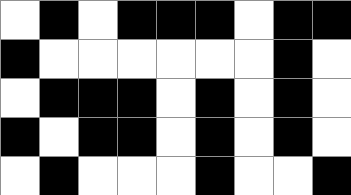[["white", "black", "white", "black", "black", "black", "white", "black", "black"], ["black", "white", "white", "white", "white", "white", "white", "black", "white"], ["white", "black", "black", "black", "white", "black", "white", "black", "white"], ["black", "white", "black", "black", "white", "black", "white", "black", "white"], ["white", "black", "white", "white", "white", "black", "white", "white", "black"]]